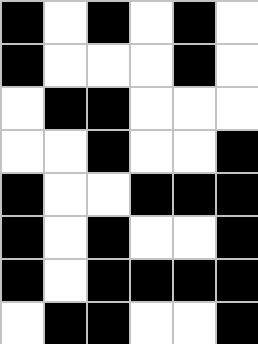[["black", "white", "black", "white", "black", "white"], ["black", "white", "white", "white", "black", "white"], ["white", "black", "black", "white", "white", "white"], ["white", "white", "black", "white", "white", "black"], ["black", "white", "white", "black", "black", "black"], ["black", "white", "black", "white", "white", "black"], ["black", "white", "black", "black", "black", "black"], ["white", "black", "black", "white", "white", "black"]]